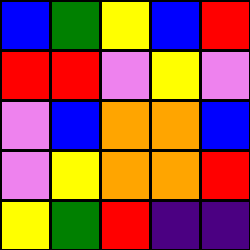[["blue", "green", "yellow", "blue", "red"], ["red", "red", "violet", "yellow", "violet"], ["violet", "blue", "orange", "orange", "blue"], ["violet", "yellow", "orange", "orange", "red"], ["yellow", "green", "red", "indigo", "indigo"]]